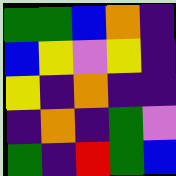[["green", "green", "blue", "orange", "indigo"], ["blue", "yellow", "violet", "yellow", "indigo"], ["yellow", "indigo", "orange", "indigo", "indigo"], ["indigo", "orange", "indigo", "green", "violet"], ["green", "indigo", "red", "green", "blue"]]